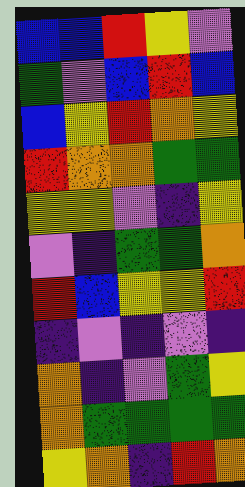[["blue", "blue", "red", "yellow", "violet"], ["green", "violet", "blue", "red", "blue"], ["blue", "yellow", "red", "orange", "yellow"], ["red", "orange", "orange", "green", "green"], ["yellow", "yellow", "violet", "indigo", "yellow"], ["violet", "indigo", "green", "green", "orange"], ["red", "blue", "yellow", "yellow", "red"], ["indigo", "violet", "indigo", "violet", "indigo"], ["orange", "indigo", "violet", "green", "yellow"], ["orange", "green", "green", "green", "green"], ["yellow", "orange", "indigo", "red", "orange"]]